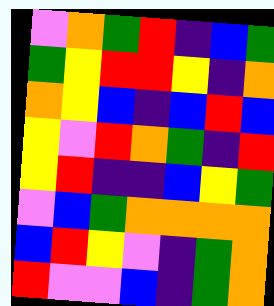[["violet", "orange", "green", "red", "indigo", "blue", "green"], ["green", "yellow", "red", "red", "yellow", "indigo", "orange"], ["orange", "yellow", "blue", "indigo", "blue", "red", "blue"], ["yellow", "violet", "red", "orange", "green", "indigo", "red"], ["yellow", "red", "indigo", "indigo", "blue", "yellow", "green"], ["violet", "blue", "green", "orange", "orange", "orange", "orange"], ["blue", "red", "yellow", "violet", "indigo", "green", "orange"], ["red", "violet", "violet", "blue", "indigo", "green", "orange"]]